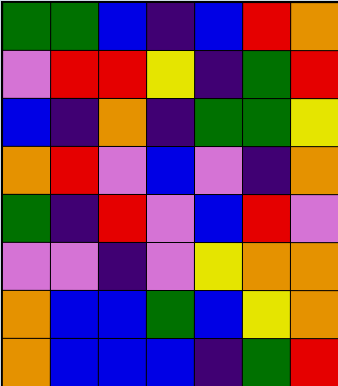[["green", "green", "blue", "indigo", "blue", "red", "orange"], ["violet", "red", "red", "yellow", "indigo", "green", "red"], ["blue", "indigo", "orange", "indigo", "green", "green", "yellow"], ["orange", "red", "violet", "blue", "violet", "indigo", "orange"], ["green", "indigo", "red", "violet", "blue", "red", "violet"], ["violet", "violet", "indigo", "violet", "yellow", "orange", "orange"], ["orange", "blue", "blue", "green", "blue", "yellow", "orange"], ["orange", "blue", "blue", "blue", "indigo", "green", "red"]]